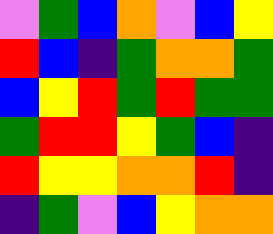[["violet", "green", "blue", "orange", "violet", "blue", "yellow"], ["red", "blue", "indigo", "green", "orange", "orange", "green"], ["blue", "yellow", "red", "green", "red", "green", "green"], ["green", "red", "red", "yellow", "green", "blue", "indigo"], ["red", "yellow", "yellow", "orange", "orange", "red", "indigo"], ["indigo", "green", "violet", "blue", "yellow", "orange", "orange"]]